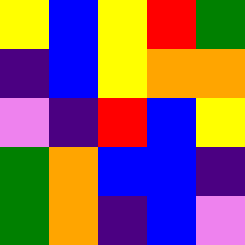[["yellow", "blue", "yellow", "red", "green"], ["indigo", "blue", "yellow", "orange", "orange"], ["violet", "indigo", "red", "blue", "yellow"], ["green", "orange", "blue", "blue", "indigo"], ["green", "orange", "indigo", "blue", "violet"]]